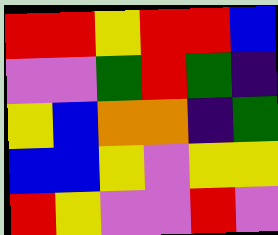[["red", "red", "yellow", "red", "red", "blue"], ["violet", "violet", "green", "red", "green", "indigo"], ["yellow", "blue", "orange", "orange", "indigo", "green"], ["blue", "blue", "yellow", "violet", "yellow", "yellow"], ["red", "yellow", "violet", "violet", "red", "violet"]]